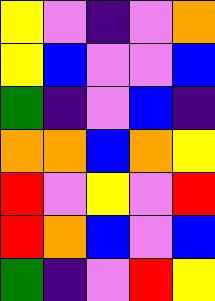[["yellow", "violet", "indigo", "violet", "orange"], ["yellow", "blue", "violet", "violet", "blue"], ["green", "indigo", "violet", "blue", "indigo"], ["orange", "orange", "blue", "orange", "yellow"], ["red", "violet", "yellow", "violet", "red"], ["red", "orange", "blue", "violet", "blue"], ["green", "indigo", "violet", "red", "yellow"]]